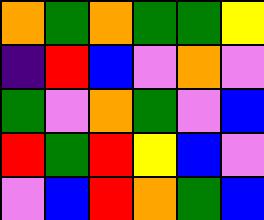[["orange", "green", "orange", "green", "green", "yellow"], ["indigo", "red", "blue", "violet", "orange", "violet"], ["green", "violet", "orange", "green", "violet", "blue"], ["red", "green", "red", "yellow", "blue", "violet"], ["violet", "blue", "red", "orange", "green", "blue"]]